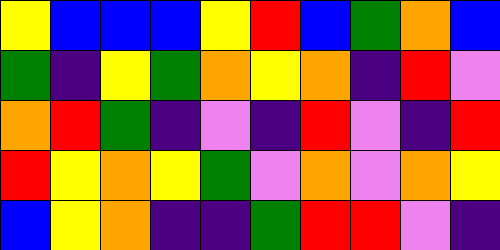[["yellow", "blue", "blue", "blue", "yellow", "red", "blue", "green", "orange", "blue"], ["green", "indigo", "yellow", "green", "orange", "yellow", "orange", "indigo", "red", "violet"], ["orange", "red", "green", "indigo", "violet", "indigo", "red", "violet", "indigo", "red"], ["red", "yellow", "orange", "yellow", "green", "violet", "orange", "violet", "orange", "yellow"], ["blue", "yellow", "orange", "indigo", "indigo", "green", "red", "red", "violet", "indigo"]]